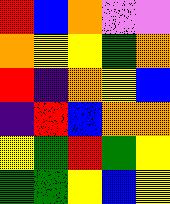[["red", "blue", "orange", "violet", "violet"], ["orange", "yellow", "yellow", "green", "orange"], ["red", "indigo", "orange", "yellow", "blue"], ["indigo", "red", "blue", "orange", "orange"], ["yellow", "green", "red", "green", "yellow"], ["green", "green", "yellow", "blue", "yellow"]]